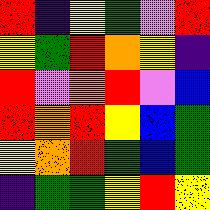[["red", "indigo", "yellow", "green", "violet", "red"], ["yellow", "green", "red", "orange", "yellow", "indigo"], ["red", "violet", "orange", "red", "violet", "blue"], ["red", "orange", "red", "yellow", "blue", "green"], ["yellow", "orange", "red", "green", "blue", "green"], ["indigo", "green", "green", "yellow", "red", "yellow"]]